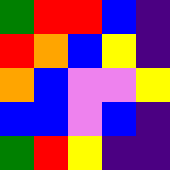[["green", "red", "red", "blue", "indigo"], ["red", "orange", "blue", "yellow", "indigo"], ["orange", "blue", "violet", "violet", "yellow"], ["blue", "blue", "violet", "blue", "indigo"], ["green", "red", "yellow", "indigo", "indigo"]]